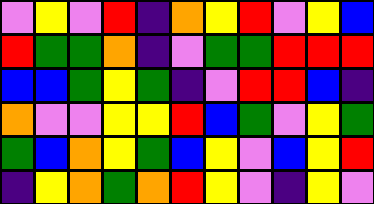[["violet", "yellow", "violet", "red", "indigo", "orange", "yellow", "red", "violet", "yellow", "blue"], ["red", "green", "green", "orange", "indigo", "violet", "green", "green", "red", "red", "red"], ["blue", "blue", "green", "yellow", "green", "indigo", "violet", "red", "red", "blue", "indigo"], ["orange", "violet", "violet", "yellow", "yellow", "red", "blue", "green", "violet", "yellow", "green"], ["green", "blue", "orange", "yellow", "green", "blue", "yellow", "violet", "blue", "yellow", "red"], ["indigo", "yellow", "orange", "green", "orange", "red", "yellow", "violet", "indigo", "yellow", "violet"]]